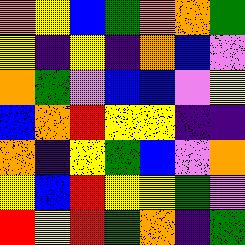[["orange", "yellow", "blue", "green", "orange", "orange", "green"], ["yellow", "indigo", "yellow", "indigo", "orange", "blue", "violet"], ["orange", "green", "violet", "blue", "blue", "violet", "yellow"], ["blue", "orange", "red", "yellow", "yellow", "indigo", "indigo"], ["orange", "indigo", "yellow", "green", "blue", "violet", "orange"], ["yellow", "blue", "red", "yellow", "yellow", "green", "violet"], ["red", "yellow", "red", "green", "orange", "indigo", "green"]]